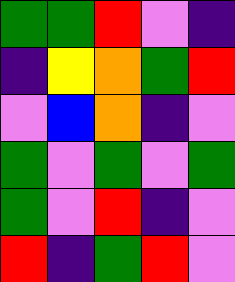[["green", "green", "red", "violet", "indigo"], ["indigo", "yellow", "orange", "green", "red"], ["violet", "blue", "orange", "indigo", "violet"], ["green", "violet", "green", "violet", "green"], ["green", "violet", "red", "indigo", "violet"], ["red", "indigo", "green", "red", "violet"]]